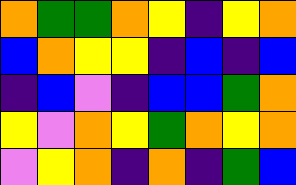[["orange", "green", "green", "orange", "yellow", "indigo", "yellow", "orange"], ["blue", "orange", "yellow", "yellow", "indigo", "blue", "indigo", "blue"], ["indigo", "blue", "violet", "indigo", "blue", "blue", "green", "orange"], ["yellow", "violet", "orange", "yellow", "green", "orange", "yellow", "orange"], ["violet", "yellow", "orange", "indigo", "orange", "indigo", "green", "blue"]]